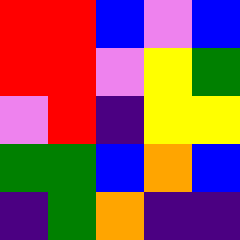[["red", "red", "blue", "violet", "blue"], ["red", "red", "violet", "yellow", "green"], ["violet", "red", "indigo", "yellow", "yellow"], ["green", "green", "blue", "orange", "blue"], ["indigo", "green", "orange", "indigo", "indigo"]]